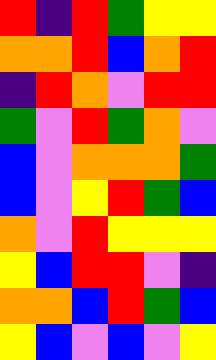[["red", "indigo", "red", "green", "yellow", "yellow"], ["orange", "orange", "red", "blue", "orange", "red"], ["indigo", "red", "orange", "violet", "red", "red"], ["green", "violet", "red", "green", "orange", "violet"], ["blue", "violet", "orange", "orange", "orange", "green"], ["blue", "violet", "yellow", "red", "green", "blue"], ["orange", "violet", "red", "yellow", "yellow", "yellow"], ["yellow", "blue", "red", "red", "violet", "indigo"], ["orange", "orange", "blue", "red", "green", "blue"], ["yellow", "blue", "violet", "blue", "violet", "yellow"]]